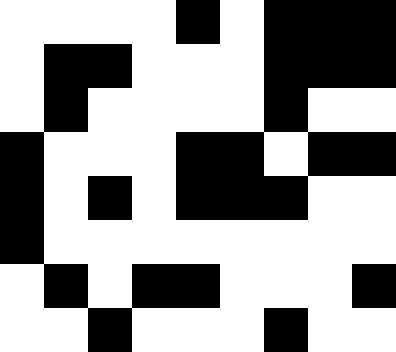[["white", "white", "white", "white", "black", "white", "black", "black", "black"], ["white", "black", "black", "white", "white", "white", "black", "black", "black"], ["white", "black", "white", "white", "white", "white", "black", "white", "white"], ["black", "white", "white", "white", "black", "black", "white", "black", "black"], ["black", "white", "black", "white", "black", "black", "black", "white", "white"], ["black", "white", "white", "white", "white", "white", "white", "white", "white"], ["white", "black", "white", "black", "black", "white", "white", "white", "black"], ["white", "white", "black", "white", "white", "white", "black", "white", "white"]]